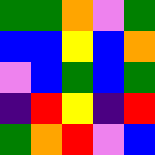[["green", "green", "orange", "violet", "green"], ["blue", "blue", "yellow", "blue", "orange"], ["violet", "blue", "green", "blue", "green"], ["indigo", "red", "yellow", "indigo", "red"], ["green", "orange", "red", "violet", "blue"]]